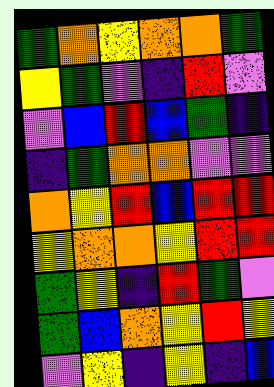[["green", "orange", "yellow", "orange", "orange", "green"], ["yellow", "green", "violet", "indigo", "red", "violet"], ["violet", "blue", "red", "blue", "green", "indigo"], ["indigo", "green", "orange", "orange", "violet", "violet"], ["orange", "yellow", "red", "blue", "red", "red"], ["yellow", "orange", "orange", "yellow", "red", "red"], ["green", "yellow", "indigo", "red", "green", "violet"], ["green", "blue", "orange", "yellow", "red", "yellow"], ["violet", "yellow", "indigo", "yellow", "indigo", "blue"]]